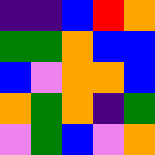[["indigo", "indigo", "blue", "red", "orange"], ["green", "green", "orange", "blue", "blue"], ["blue", "violet", "orange", "orange", "blue"], ["orange", "green", "orange", "indigo", "green"], ["violet", "green", "blue", "violet", "orange"]]